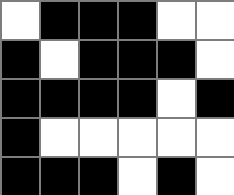[["white", "black", "black", "black", "white", "white"], ["black", "white", "black", "black", "black", "white"], ["black", "black", "black", "black", "white", "black"], ["black", "white", "white", "white", "white", "white"], ["black", "black", "black", "white", "black", "white"]]